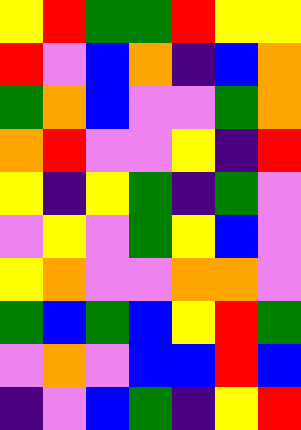[["yellow", "red", "green", "green", "red", "yellow", "yellow"], ["red", "violet", "blue", "orange", "indigo", "blue", "orange"], ["green", "orange", "blue", "violet", "violet", "green", "orange"], ["orange", "red", "violet", "violet", "yellow", "indigo", "red"], ["yellow", "indigo", "yellow", "green", "indigo", "green", "violet"], ["violet", "yellow", "violet", "green", "yellow", "blue", "violet"], ["yellow", "orange", "violet", "violet", "orange", "orange", "violet"], ["green", "blue", "green", "blue", "yellow", "red", "green"], ["violet", "orange", "violet", "blue", "blue", "red", "blue"], ["indigo", "violet", "blue", "green", "indigo", "yellow", "red"]]